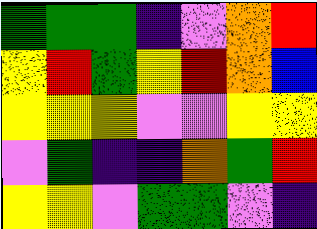[["green", "green", "green", "indigo", "violet", "orange", "red"], ["yellow", "red", "green", "yellow", "red", "orange", "blue"], ["yellow", "yellow", "yellow", "violet", "violet", "yellow", "yellow"], ["violet", "green", "indigo", "indigo", "orange", "green", "red"], ["yellow", "yellow", "violet", "green", "green", "violet", "indigo"]]